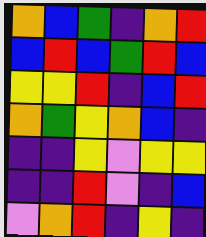[["orange", "blue", "green", "indigo", "orange", "red"], ["blue", "red", "blue", "green", "red", "blue"], ["yellow", "yellow", "red", "indigo", "blue", "red"], ["orange", "green", "yellow", "orange", "blue", "indigo"], ["indigo", "indigo", "yellow", "violet", "yellow", "yellow"], ["indigo", "indigo", "red", "violet", "indigo", "blue"], ["violet", "orange", "red", "indigo", "yellow", "indigo"]]